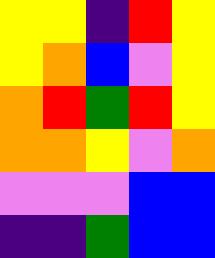[["yellow", "yellow", "indigo", "red", "yellow"], ["yellow", "orange", "blue", "violet", "yellow"], ["orange", "red", "green", "red", "yellow"], ["orange", "orange", "yellow", "violet", "orange"], ["violet", "violet", "violet", "blue", "blue"], ["indigo", "indigo", "green", "blue", "blue"]]